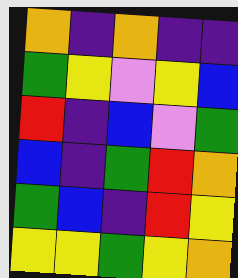[["orange", "indigo", "orange", "indigo", "indigo"], ["green", "yellow", "violet", "yellow", "blue"], ["red", "indigo", "blue", "violet", "green"], ["blue", "indigo", "green", "red", "orange"], ["green", "blue", "indigo", "red", "yellow"], ["yellow", "yellow", "green", "yellow", "orange"]]